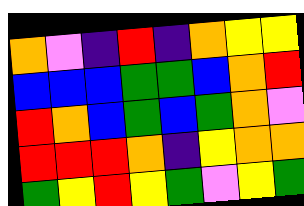[["orange", "violet", "indigo", "red", "indigo", "orange", "yellow", "yellow"], ["blue", "blue", "blue", "green", "green", "blue", "orange", "red"], ["red", "orange", "blue", "green", "blue", "green", "orange", "violet"], ["red", "red", "red", "orange", "indigo", "yellow", "orange", "orange"], ["green", "yellow", "red", "yellow", "green", "violet", "yellow", "green"]]